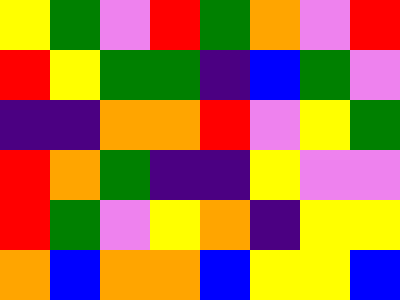[["yellow", "green", "violet", "red", "green", "orange", "violet", "red"], ["red", "yellow", "green", "green", "indigo", "blue", "green", "violet"], ["indigo", "indigo", "orange", "orange", "red", "violet", "yellow", "green"], ["red", "orange", "green", "indigo", "indigo", "yellow", "violet", "violet"], ["red", "green", "violet", "yellow", "orange", "indigo", "yellow", "yellow"], ["orange", "blue", "orange", "orange", "blue", "yellow", "yellow", "blue"]]